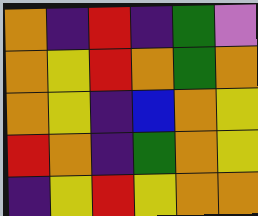[["orange", "indigo", "red", "indigo", "green", "violet"], ["orange", "yellow", "red", "orange", "green", "orange"], ["orange", "yellow", "indigo", "blue", "orange", "yellow"], ["red", "orange", "indigo", "green", "orange", "yellow"], ["indigo", "yellow", "red", "yellow", "orange", "orange"]]